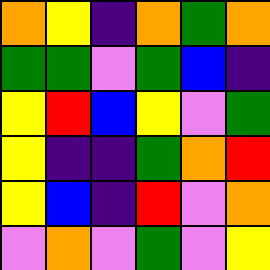[["orange", "yellow", "indigo", "orange", "green", "orange"], ["green", "green", "violet", "green", "blue", "indigo"], ["yellow", "red", "blue", "yellow", "violet", "green"], ["yellow", "indigo", "indigo", "green", "orange", "red"], ["yellow", "blue", "indigo", "red", "violet", "orange"], ["violet", "orange", "violet", "green", "violet", "yellow"]]